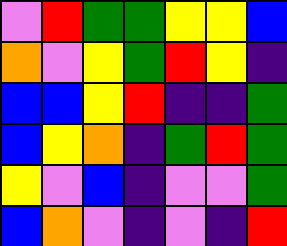[["violet", "red", "green", "green", "yellow", "yellow", "blue"], ["orange", "violet", "yellow", "green", "red", "yellow", "indigo"], ["blue", "blue", "yellow", "red", "indigo", "indigo", "green"], ["blue", "yellow", "orange", "indigo", "green", "red", "green"], ["yellow", "violet", "blue", "indigo", "violet", "violet", "green"], ["blue", "orange", "violet", "indigo", "violet", "indigo", "red"]]